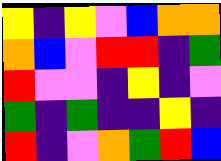[["yellow", "indigo", "yellow", "violet", "blue", "orange", "orange"], ["orange", "blue", "violet", "red", "red", "indigo", "green"], ["red", "violet", "violet", "indigo", "yellow", "indigo", "violet"], ["green", "indigo", "green", "indigo", "indigo", "yellow", "indigo"], ["red", "indigo", "violet", "orange", "green", "red", "blue"]]